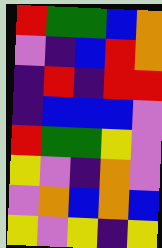[["red", "green", "green", "blue", "orange"], ["violet", "indigo", "blue", "red", "orange"], ["indigo", "red", "indigo", "red", "red"], ["indigo", "blue", "blue", "blue", "violet"], ["red", "green", "green", "yellow", "violet"], ["yellow", "violet", "indigo", "orange", "violet"], ["violet", "orange", "blue", "orange", "blue"], ["yellow", "violet", "yellow", "indigo", "yellow"]]